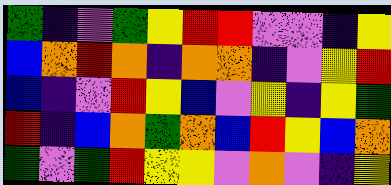[["green", "indigo", "violet", "green", "yellow", "red", "red", "violet", "violet", "indigo", "yellow"], ["blue", "orange", "red", "orange", "indigo", "orange", "orange", "indigo", "violet", "yellow", "red"], ["blue", "indigo", "violet", "red", "yellow", "blue", "violet", "yellow", "indigo", "yellow", "green"], ["red", "indigo", "blue", "orange", "green", "orange", "blue", "red", "yellow", "blue", "orange"], ["green", "violet", "green", "red", "yellow", "yellow", "violet", "orange", "violet", "indigo", "yellow"]]